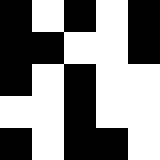[["black", "white", "black", "white", "black"], ["black", "black", "white", "white", "black"], ["black", "white", "black", "white", "white"], ["white", "white", "black", "white", "white"], ["black", "white", "black", "black", "white"]]